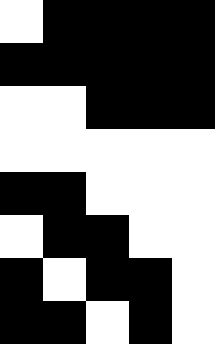[["white", "black", "black", "black", "black"], ["black", "black", "black", "black", "black"], ["white", "white", "black", "black", "black"], ["white", "white", "white", "white", "white"], ["black", "black", "white", "white", "white"], ["white", "black", "black", "white", "white"], ["black", "white", "black", "black", "white"], ["black", "black", "white", "black", "white"]]